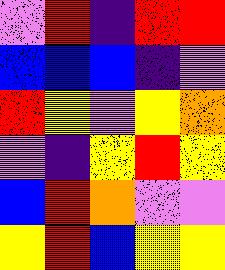[["violet", "red", "indigo", "red", "red"], ["blue", "blue", "blue", "indigo", "violet"], ["red", "yellow", "violet", "yellow", "orange"], ["violet", "indigo", "yellow", "red", "yellow"], ["blue", "red", "orange", "violet", "violet"], ["yellow", "red", "blue", "yellow", "yellow"]]